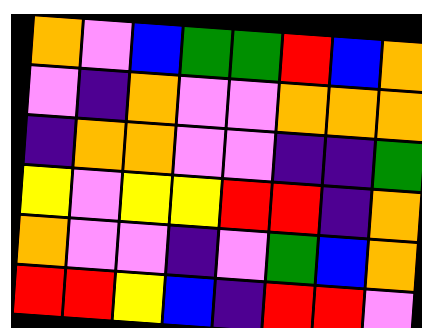[["orange", "violet", "blue", "green", "green", "red", "blue", "orange"], ["violet", "indigo", "orange", "violet", "violet", "orange", "orange", "orange"], ["indigo", "orange", "orange", "violet", "violet", "indigo", "indigo", "green"], ["yellow", "violet", "yellow", "yellow", "red", "red", "indigo", "orange"], ["orange", "violet", "violet", "indigo", "violet", "green", "blue", "orange"], ["red", "red", "yellow", "blue", "indigo", "red", "red", "violet"]]